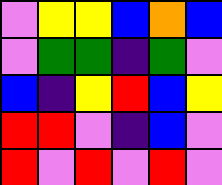[["violet", "yellow", "yellow", "blue", "orange", "blue"], ["violet", "green", "green", "indigo", "green", "violet"], ["blue", "indigo", "yellow", "red", "blue", "yellow"], ["red", "red", "violet", "indigo", "blue", "violet"], ["red", "violet", "red", "violet", "red", "violet"]]